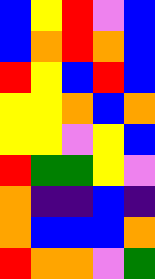[["blue", "yellow", "red", "violet", "blue"], ["blue", "orange", "red", "orange", "blue"], ["red", "yellow", "blue", "red", "blue"], ["yellow", "yellow", "orange", "blue", "orange"], ["yellow", "yellow", "violet", "yellow", "blue"], ["red", "green", "green", "yellow", "violet"], ["orange", "indigo", "indigo", "blue", "indigo"], ["orange", "blue", "blue", "blue", "orange"], ["red", "orange", "orange", "violet", "green"]]